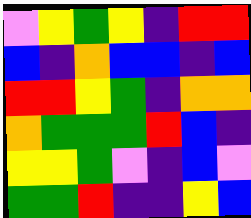[["violet", "yellow", "green", "yellow", "indigo", "red", "red"], ["blue", "indigo", "orange", "blue", "blue", "indigo", "blue"], ["red", "red", "yellow", "green", "indigo", "orange", "orange"], ["orange", "green", "green", "green", "red", "blue", "indigo"], ["yellow", "yellow", "green", "violet", "indigo", "blue", "violet"], ["green", "green", "red", "indigo", "indigo", "yellow", "blue"]]